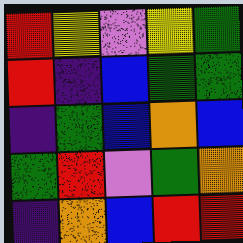[["red", "yellow", "violet", "yellow", "green"], ["red", "indigo", "blue", "green", "green"], ["indigo", "green", "blue", "orange", "blue"], ["green", "red", "violet", "green", "orange"], ["indigo", "orange", "blue", "red", "red"]]